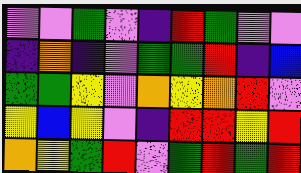[["violet", "violet", "green", "violet", "indigo", "red", "green", "violet", "violet"], ["indigo", "orange", "indigo", "violet", "green", "green", "red", "indigo", "blue"], ["green", "green", "yellow", "violet", "orange", "yellow", "orange", "red", "violet"], ["yellow", "blue", "yellow", "violet", "indigo", "red", "red", "yellow", "red"], ["orange", "yellow", "green", "red", "violet", "green", "red", "green", "red"]]